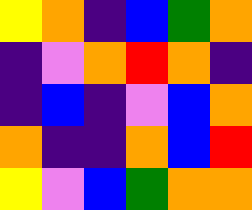[["yellow", "orange", "indigo", "blue", "green", "orange"], ["indigo", "violet", "orange", "red", "orange", "indigo"], ["indigo", "blue", "indigo", "violet", "blue", "orange"], ["orange", "indigo", "indigo", "orange", "blue", "red"], ["yellow", "violet", "blue", "green", "orange", "orange"]]